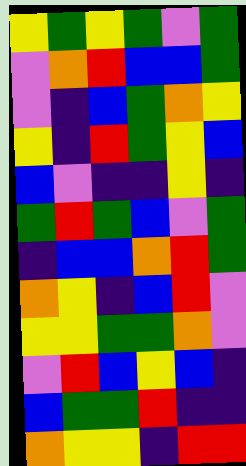[["yellow", "green", "yellow", "green", "violet", "green"], ["violet", "orange", "red", "blue", "blue", "green"], ["violet", "indigo", "blue", "green", "orange", "yellow"], ["yellow", "indigo", "red", "green", "yellow", "blue"], ["blue", "violet", "indigo", "indigo", "yellow", "indigo"], ["green", "red", "green", "blue", "violet", "green"], ["indigo", "blue", "blue", "orange", "red", "green"], ["orange", "yellow", "indigo", "blue", "red", "violet"], ["yellow", "yellow", "green", "green", "orange", "violet"], ["violet", "red", "blue", "yellow", "blue", "indigo"], ["blue", "green", "green", "red", "indigo", "indigo"], ["orange", "yellow", "yellow", "indigo", "red", "red"]]